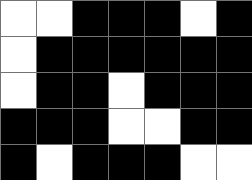[["white", "white", "black", "black", "black", "white", "black"], ["white", "black", "black", "black", "black", "black", "black"], ["white", "black", "black", "white", "black", "black", "black"], ["black", "black", "black", "white", "white", "black", "black"], ["black", "white", "black", "black", "black", "white", "white"]]